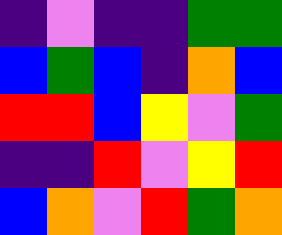[["indigo", "violet", "indigo", "indigo", "green", "green"], ["blue", "green", "blue", "indigo", "orange", "blue"], ["red", "red", "blue", "yellow", "violet", "green"], ["indigo", "indigo", "red", "violet", "yellow", "red"], ["blue", "orange", "violet", "red", "green", "orange"]]